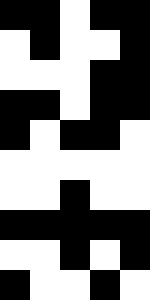[["black", "black", "white", "black", "black"], ["white", "black", "white", "white", "black"], ["white", "white", "white", "black", "black"], ["black", "black", "white", "black", "black"], ["black", "white", "black", "black", "white"], ["white", "white", "white", "white", "white"], ["white", "white", "black", "white", "white"], ["black", "black", "black", "black", "black"], ["white", "white", "black", "white", "black"], ["black", "white", "white", "black", "white"]]